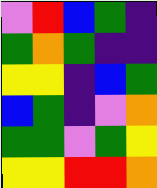[["violet", "red", "blue", "green", "indigo"], ["green", "orange", "green", "indigo", "indigo"], ["yellow", "yellow", "indigo", "blue", "green"], ["blue", "green", "indigo", "violet", "orange"], ["green", "green", "violet", "green", "yellow"], ["yellow", "yellow", "red", "red", "orange"]]